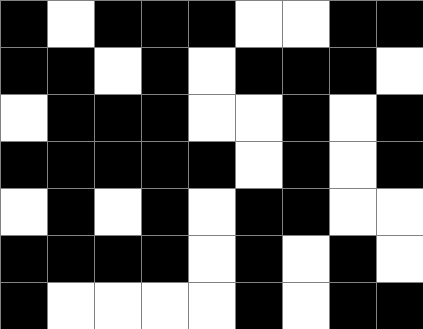[["black", "white", "black", "black", "black", "white", "white", "black", "black"], ["black", "black", "white", "black", "white", "black", "black", "black", "white"], ["white", "black", "black", "black", "white", "white", "black", "white", "black"], ["black", "black", "black", "black", "black", "white", "black", "white", "black"], ["white", "black", "white", "black", "white", "black", "black", "white", "white"], ["black", "black", "black", "black", "white", "black", "white", "black", "white"], ["black", "white", "white", "white", "white", "black", "white", "black", "black"]]